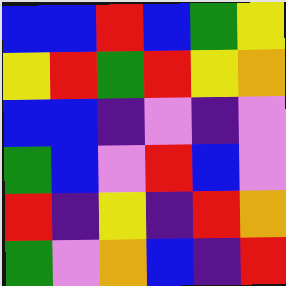[["blue", "blue", "red", "blue", "green", "yellow"], ["yellow", "red", "green", "red", "yellow", "orange"], ["blue", "blue", "indigo", "violet", "indigo", "violet"], ["green", "blue", "violet", "red", "blue", "violet"], ["red", "indigo", "yellow", "indigo", "red", "orange"], ["green", "violet", "orange", "blue", "indigo", "red"]]